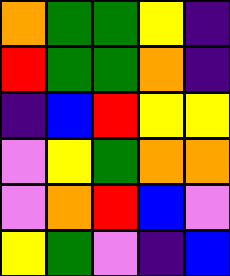[["orange", "green", "green", "yellow", "indigo"], ["red", "green", "green", "orange", "indigo"], ["indigo", "blue", "red", "yellow", "yellow"], ["violet", "yellow", "green", "orange", "orange"], ["violet", "orange", "red", "blue", "violet"], ["yellow", "green", "violet", "indigo", "blue"]]